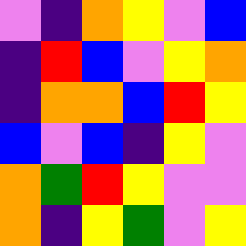[["violet", "indigo", "orange", "yellow", "violet", "blue"], ["indigo", "red", "blue", "violet", "yellow", "orange"], ["indigo", "orange", "orange", "blue", "red", "yellow"], ["blue", "violet", "blue", "indigo", "yellow", "violet"], ["orange", "green", "red", "yellow", "violet", "violet"], ["orange", "indigo", "yellow", "green", "violet", "yellow"]]